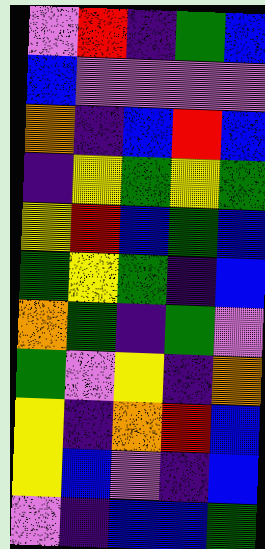[["violet", "red", "indigo", "green", "blue"], ["blue", "violet", "violet", "violet", "violet"], ["orange", "indigo", "blue", "red", "blue"], ["indigo", "yellow", "green", "yellow", "green"], ["yellow", "red", "blue", "green", "blue"], ["green", "yellow", "green", "indigo", "blue"], ["orange", "green", "indigo", "green", "violet"], ["green", "violet", "yellow", "indigo", "orange"], ["yellow", "indigo", "orange", "red", "blue"], ["yellow", "blue", "violet", "indigo", "blue"], ["violet", "indigo", "blue", "blue", "green"]]